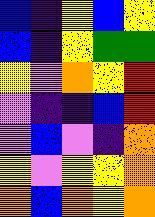[["blue", "indigo", "yellow", "blue", "yellow"], ["blue", "indigo", "yellow", "green", "green"], ["yellow", "violet", "orange", "yellow", "red"], ["violet", "indigo", "indigo", "blue", "red"], ["violet", "blue", "violet", "indigo", "orange"], ["yellow", "violet", "yellow", "yellow", "orange"], ["orange", "blue", "orange", "yellow", "orange"]]